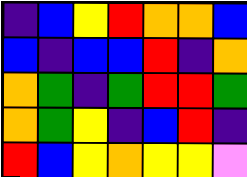[["indigo", "blue", "yellow", "red", "orange", "orange", "blue"], ["blue", "indigo", "blue", "blue", "red", "indigo", "orange"], ["orange", "green", "indigo", "green", "red", "red", "green"], ["orange", "green", "yellow", "indigo", "blue", "red", "indigo"], ["red", "blue", "yellow", "orange", "yellow", "yellow", "violet"]]